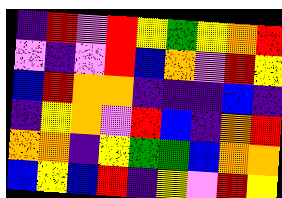[["indigo", "red", "violet", "red", "yellow", "green", "yellow", "orange", "red"], ["violet", "indigo", "violet", "red", "blue", "orange", "violet", "red", "yellow"], ["blue", "red", "orange", "orange", "indigo", "indigo", "indigo", "blue", "indigo"], ["indigo", "yellow", "orange", "violet", "red", "blue", "indigo", "orange", "red"], ["orange", "orange", "indigo", "yellow", "green", "green", "blue", "orange", "orange"], ["blue", "yellow", "blue", "red", "indigo", "yellow", "violet", "red", "yellow"]]